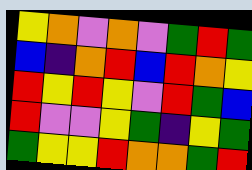[["yellow", "orange", "violet", "orange", "violet", "green", "red", "green"], ["blue", "indigo", "orange", "red", "blue", "red", "orange", "yellow"], ["red", "yellow", "red", "yellow", "violet", "red", "green", "blue"], ["red", "violet", "violet", "yellow", "green", "indigo", "yellow", "green"], ["green", "yellow", "yellow", "red", "orange", "orange", "green", "red"]]